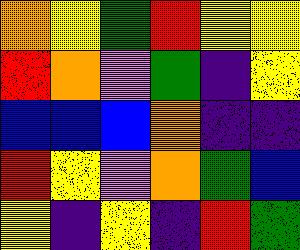[["orange", "yellow", "green", "red", "yellow", "yellow"], ["red", "orange", "violet", "green", "indigo", "yellow"], ["blue", "blue", "blue", "orange", "indigo", "indigo"], ["red", "yellow", "violet", "orange", "green", "blue"], ["yellow", "indigo", "yellow", "indigo", "red", "green"]]